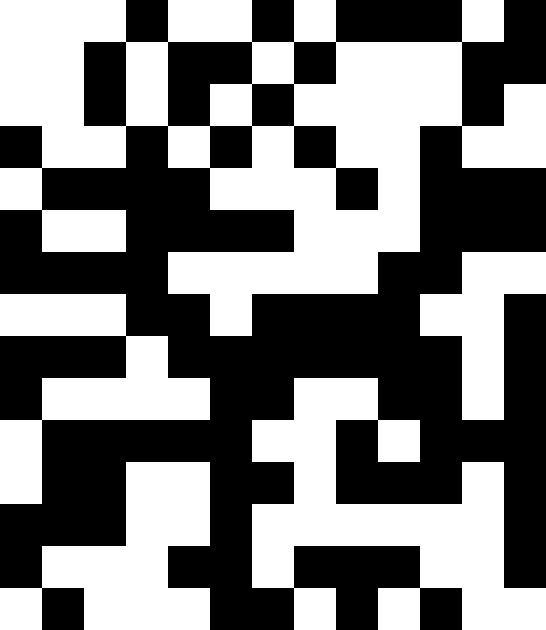[["white", "white", "white", "black", "white", "white", "black", "white", "black", "black", "black", "white", "black"], ["white", "white", "black", "white", "black", "black", "white", "black", "white", "white", "white", "black", "black"], ["white", "white", "black", "white", "black", "white", "black", "white", "white", "white", "white", "black", "white"], ["black", "white", "white", "black", "white", "black", "white", "black", "white", "white", "black", "white", "white"], ["white", "black", "black", "black", "black", "white", "white", "white", "black", "white", "black", "black", "black"], ["black", "white", "white", "black", "black", "black", "black", "white", "white", "white", "black", "black", "black"], ["black", "black", "black", "black", "white", "white", "white", "white", "white", "black", "black", "white", "white"], ["white", "white", "white", "black", "black", "white", "black", "black", "black", "black", "white", "white", "black"], ["black", "black", "black", "white", "black", "black", "black", "black", "black", "black", "black", "white", "black"], ["black", "white", "white", "white", "white", "black", "black", "white", "white", "black", "black", "white", "black"], ["white", "black", "black", "black", "black", "black", "white", "white", "black", "white", "black", "black", "black"], ["white", "black", "black", "white", "white", "black", "black", "white", "black", "black", "black", "white", "black"], ["black", "black", "black", "white", "white", "black", "white", "white", "white", "white", "white", "white", "black"], ["black", "white", "white", "white", "black", "black", "white", "black", "black", "black", "white", "white", "black"], ["white", "black", "white", "white", "white", "black", "black", "white", "black", "white", "black", "white", "white"]]